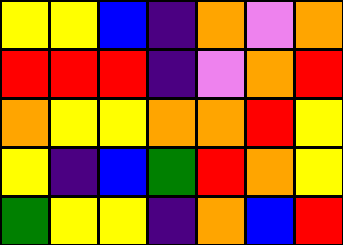[["yellow", "yellow", "blue", "indigo", "orange", "violet", "orange"], ["red", "red", "red", "indigo", "violet", "orange", "red"], ["orange", "yellow", "yellow", "orange", "orange", "red", "yellow"], ["yellow", "indigo", "blue", "green", "red", "orange", "yellow"], ["green", "yellow", "yellow", "indigo", "orange", "blue", "red"]]